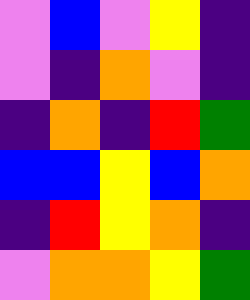[["violet", "blue", "violet", "yellow", "indigo"], ["violet", "indigo", "orange", "violet", "indigo"], ["indigo", "orange", "indigo", "red", "green"], ["blue", "blue", "yellow", "blue", "orange"], ["indigo", "red", "yellow", "orange", "indigo"], ["violet", "orange", "orange", "yellow", "green"]]